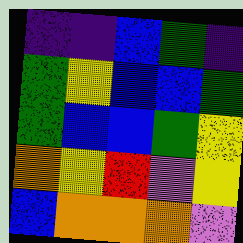[["indigo", "indigo", "blue", "green", "indigo"], ["green", "yellow", "blue", "blue", "green"], ["green", "blue", "blue", "green", "yellow"], ["orange", "yellow", "red", "violet", "yellow"], ["blue", "orange", "orange", "orange", "violet"]]